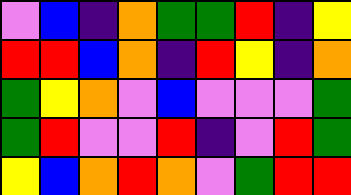[["violet", "blue", "indigo", "orange", "green", "green", "red", "indigo", "yellow"], ["red", "red", "blue", "orange", "indigo", "red", "yellow", "indigo", "orange"], ["green", "yellow", "orange", "violet", "blue", "violet", "violet", "violet", "green"], ["green", "red", "violet", "violet", "red", "indigo", "violet", "red", "green"], ["yellow", "blue", "orange", "red", "orange", "violet", "green", "red", "red"]]